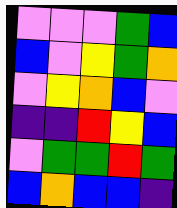[["violet", "violet", "violet", "green", "blue"], ["blue", "violet", "yellow", "green", "orange"], ["violet", "yellow", "orange", "blue", "violet"], ["indigo", "indigo", "red", "yellow", "blue"], ["violet", "green", "green", "red", "green"], ["blue", "orange", "blue", "blue", "indigo"]]